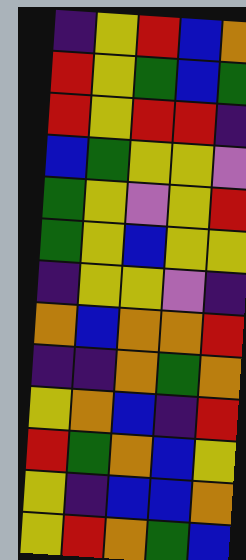[["indigo", "yellow", "red", "blue", "orange"], ["red", "yellow", "green", "blue", "green"], ["red", "yellow", "red", "red", "indigo"], ["blue", "green", "yellow", "yellow", "violet"], ["green", "yellow", "violet", "yellow", "red"], ["green", "yellow", "blue", "yellow", "yellow"], ["indigo", "yellow", "yellow", "violet", "indigo"], ["orange", "blue", "orange", "orange", "red"], ["indigo", "indigo", "orange", "green", "orange"], ["yellow", "orange", "blue", "indigo", "red"], ["red", "green", "orange", "blue", "yellow"], ["yellow", "indigo", "blue", "blue", "orange"], ["yellow", "red", "orange", "green", "blue"]]